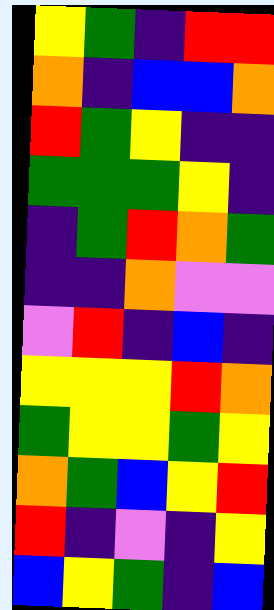[["yellow", "green", "indigo", "red", "red"], ["orange", "indigo", "blue", "blue", "orange"], ["red", "green", "yellow", "indigo", "indigo"], ["green", "green", "green", "yellow", "indigo"], ["indigo", "green", "red", "orange", "green"], ["indigo", "indigo", "orange", "violet", "violet"], ["violet", "red", "indigo", "blue", "indigo"], ["yellow", "yellow", "yellow", "red", "orange"], ["green", "yellow", "yellow", "green", "yellow"], ["orange", "green", "blue", "yellow", "red"], ["red", "indigo", "violet", "indigo", "yellow"], ["blue", "yellow", "green", "indigo", "blue"]]